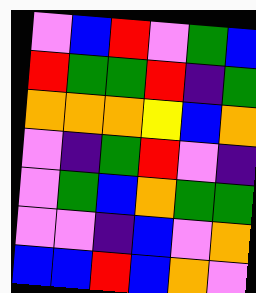[["violet", "blue", "red", "violet", "green", "blue"], ["red", "green", "green", "red", "indigo", "green"], ["orange", "orange", "orange", "yellow", "blue", "orange"], ["violet", "indigo", "green", "red", "violet", "indigo"], ["violet", "green", "blue", "orange", "green", "green"], ["violet", "violet", "indigo", "blue", "violet", "orange"], ["blue", "blue", "red", "blue", "orange", "violet"]]